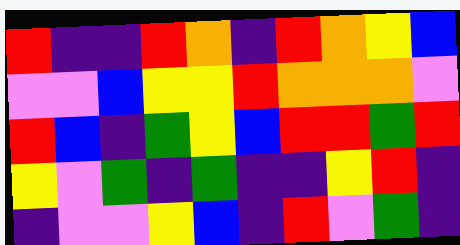[["red", "indigo", "indigo", "red", "orange", "indigo", "red", "orange", "yellow", "blue"], ["violet", "violet", "blue", "yellow", "yellow", "red", "orange", "orange", "orange", "violet"], ["red", "blue", "indigo", "green", "yellow", "blue", "red", "red", "green", "red"], ["yellow", "violet", "green", "indigo", "green", "indigo", "indigo", "yellow", "red", "indigo"], ["indigo", "violet", "violet", "yellow", "blue", "indigo", "red", "violet", "green", "indigo"]]